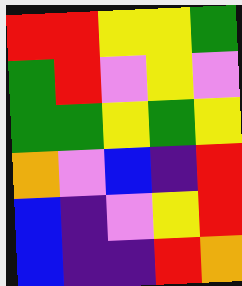[["red", "red", "yellow", "yellow", "green"], ["green", "red", "violet", "yellow", "violet"], ["green", "green", "yellow", "green", "yellow"], ["orange", "violet", "blue", "indigo", "red"], ["blue", "indigo", "violet", "yellow", "red"], ["blue", "indigo", "indigo", "red", "orange"]]